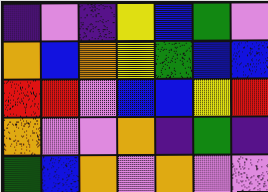[["indigo", "violet", "indigo", "yellow", "blue", "green", "violet"], ["orange", "blue", "orange", "yellow", "green", "blue", "blue"], ["red", "red", "violet", "blue", "blue", "yellow", "red"], ["orange", "violet", "violet", "orange", "indigo", "green", "indigo"], ["green", "blue", "orange", "violet", "orange", "violet", "violet"]]